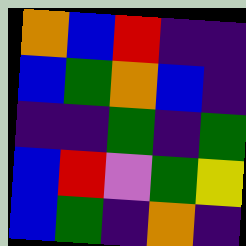[["orange", "blue", "red", "indigo", "indigo"], ["blue", "green", "orange", "blue", "indigo"], ["indigo", "indigo", "green", "indigo", "green"], ["blue", "red", "violet", "green", "yellow"], ["blue", "green", "indigo", "orange", "indigo"]]